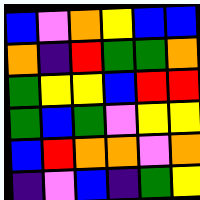[["blue", "violet", "orange", "yellow", "blue", "blue"], ["orange", "indigo", "red", "green", "green", "orange"], ["green", "yellow", "yellow", "blue", "red", "red"], ["green", "blue", "green", "violet", "yellow", "yellow"], ["blue", "red", "orange", "orange", "violet", "orange"], ["indigo", "violet", "blue", "indigo", "green", "yellow"]]